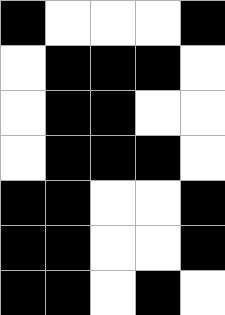[["black", "white", "white", "white", "black"], ["white", "black", "black", "black", "white"], ["white", "black", "black", "white", "white"], ["white", "black", "black", "black", "white"], ["black", "black", "white", "white", "black"], ["black", "black", "white", "white", "black"], ["black", "black", "white", "black", "white"]]